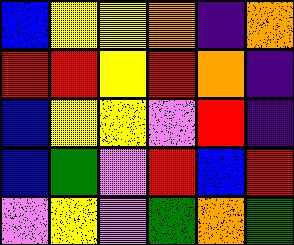[["blue", "yellow", "yellow", "orange", "indigo", "orange"], ["red", "red", "yellow", "red", "orange", "indigo"], ["blue", "yellow", "yellow", "violet", "red", "indigo"], ["blue", "green", "violet", "red", "blue", "red"], ["violet", "yellow", "violet", "green", "orange", "green"]]